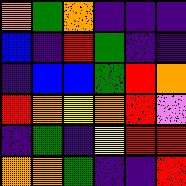[["orange", "green", "orange", "indigo", "indigo", "indigo"], ["blue", "indigo", "red", "green", "indigo", "indigo"], ["indigo", "blue", "blue", "green", "red", "orange"], ["red", "orange", "yellow", "orange", "red", "violet"], ["indigo", "green", "indigo", "yellow", "red", "red"], ["orange", "orange", "green", "indigo", "indigo", "red"]]